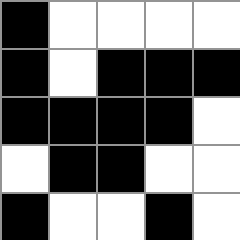[["black", "white", "white", "white", "white"], ["black", "white", "black", "black", "black"], ["black", "black", "black", "black", "white"], ["white", "black", "black", "white", "white"], ["black", "white", "white", "black", "white"]]